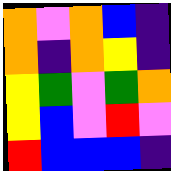[["orange", "violet", "orange", "blue", "indigo"], ["orange", "indigo", "orange", "yellow", "indigo"], ["yellow", "green", "violet", "green", "orange"], ["yellow", "blue", "violet", "red", "violet"], ["red", "blue", "blue", "blue", "indigo"]]